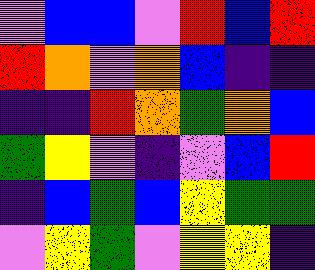[["violet", "blue", "blue", "violet", "red", "blue", "red"], ["red", "orange", "violet", "orange", "blue", "indigo", "indigo"], ["indigo", "indigo", "red", "orange", "green", "orange", "blue"], ["green", "yellow", "violet", "indigo", "violet", "blue", "red"], ["indigo", "blue", "green", "blue", "yellow", "green", "green"], ["violet", "yellow", "green", "violet", "yellow", "yellow", "indigo"]]